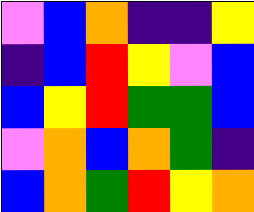[["violet", "blue", "orange", "indigo", "indigo", "yellow"], ["indigo", "blue", "red", "yellow", "violet", "blue"], ["blue", "yellow", "red", "green", "green", "blue"], ["violet", "orange", "blue", "orange", "green", "indigo"], ["blue", "orange", "green", "red", "yellow", "orange"]]